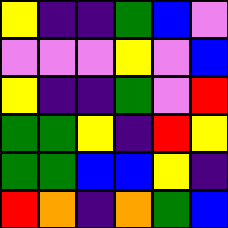[["yellow", "indigo", "indigo", "green", "blue", "violet"], ["violet", "violet", "violet", "yellow", "violet", "blue"], ["yellow", "indigo", "indigo", "green", "violet", "red"], ["green", "green", "yellow", "indigo", "red", "yellow"], ["green", "green", "blue", "blue", "yellow", "indigo"], ["red", "orange", "indigo", "orange", "green", "blue"]]